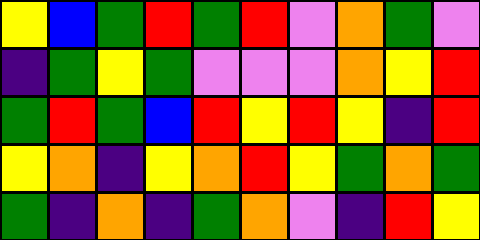[["yellow", "blue", "green", "red", "green", "red", "violet", "orange", "green", "violet"], ["indigo", "green", "yellow", "green", "violet", "violet", "violet", "orange", "yellow", "red"], ["green", "red", "green", "blue", "red", "yellow", "red", "yellow", "indigo", "red"], ["yellow", "orange", "indigo", "yellow", "orange", "red", "yellow", "green", "orange", "green"], ["green", "indigo", "orange", "indigo", "green", "orange", "violet", "indigo", "red", "yellow"]]